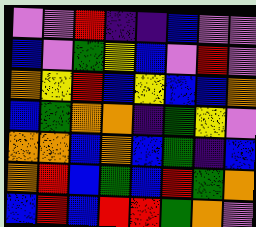[["violet", "violet", "red", "indigo", "indigo", "blue", "violet", "violet"], ["blue", "violet", "green", "yellow", "blue", "violet", "red", "violet"], ["orange", "yellow", "red", "blue", "yellow", "blue", "blue", "orange"], ["blue", "green", "orange", "orange", "indigo", "green", "yellow", "violet"], ["orange", "orange", "blue", "orange", "blue", "green", "indigo", "blue"], ["orange", "red", "blue", "green", "blue", "red", "green", "orange"], ["blue", "red", "blue", "red", "red", "green", "orange", "violet"]]